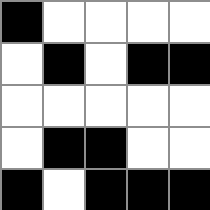[["black", "white", "white", "white", "white"], ["white", "black", "white", "black", "black"], ["white", "white", "white", "white", "white"], ["white", "black", "black", "white", "white"], ["black", "white", "black", "black", "black"]]